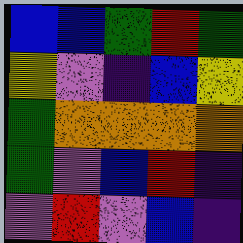[["blue", "blue", "green", "red", "green"], ["yellow", "violet", "indigo", "blue", "yellow"], ["green", "orange", "orange", "orange", "orange"], ["green", "violet", "blue", "red", "indigo"], ["violet", "red", "violet", "blue", "indigo"]]